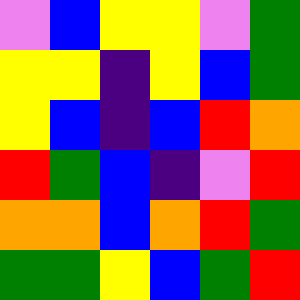[["violet", "blue", "yellow", "yellow", "violet", "green"], ["yellow", "yellow", "indigo", "yellow", "blue", "green"], ["yellow", "blue", "indigo", "blue", "red", "orange"], ["red", "green", "blue", "indigo", "violet", "red"], ["orange", "orange", "blue", "orange", "red", "green"], ["green", "green", "yellow", "blue", "green", "red"]]